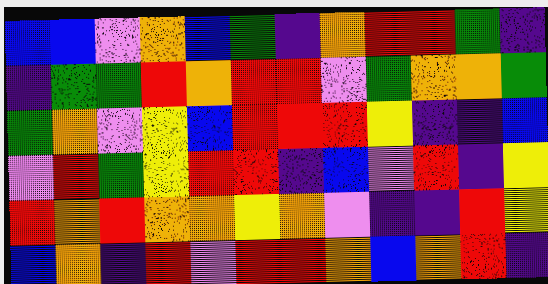[["blue", "blue", "violet", "orange", "blue", "green", "indigo", "orange", "red", "red", "green", "indigo"], ["indigo", "green", "green", "red", "orange", "red", "red", "violet", "green", "orange", "orange", "green"], ["green", "orange", "violet", "yellow", "blue", "red", "red", "red", "yellow", "indigo", "indigo", "blue"], ["violet", "red", "green", "yellow", "red", "red", "indigo", "blue", "violet", "red", "indigo", "yellow"], ["red", "orange", "red", "orange", "orange", "yellow", "orange", "violet", "indigo", "indigo", "red", "yellow"], ["blue", "orange", "indigo", "red", "violet", "red", "red", "orange", "blue", "orange", "red", "indigo"]]